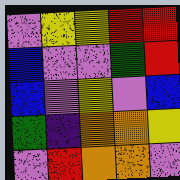[["violet", "yellow", "yellow", "red", "red"], ["blue", "violet", "violet", "green", "red"], ["blue", "violet", "yellow", "violet", "blue"], ["green", "indigo", "orange", "orange", "yellow"], ["violet", "red", "orange", "orange", "violet"]]